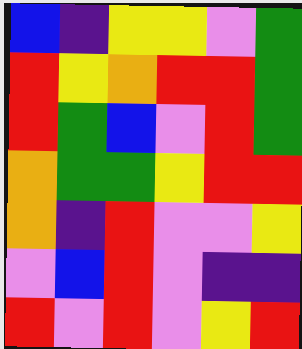[["blue", "indigo", "yellow", "yellow", "violet", "green"], ["red", "yellow", "orange", "red", "red", "green"], ["red", "green", "blue", "violet", "red", "green"], ["orange", "green", "green", "yellow", "red", "red"], ["orange", "indigo", "red", "violet", "violet", "yellow"], ["violet", "blue", "red", "violet", "indigo", "indigo"], ["red", "violet", "red", "violet", "yellow", "red"]]